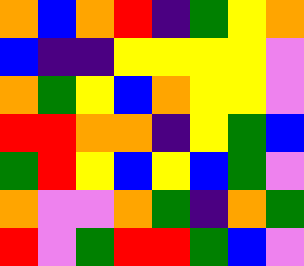[["orange", "blue", "orange", "red", "indigo", "green", "yellow", "orange"], ["blue", "indigo", "indigo", "yellow", "yellow", "yellow", "yellow", "violet"], ["orange", "green", "yellow", "blue", "orange", "yellow", "yellow", "violet"], ["red", "red", "orange", "orange", "indigo", "yellow", "green", "blue"], ["green", "red", "yellow", "blue", "yellow", "blue", "green", "violet"], ["orange", "violet", "violet", "orange", "green", "indigo", "orange", "green"], ["red", "violet", "green", "red", "red", "green", "blue", "violet"]]